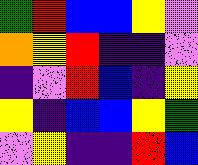[["green", "red", "blue", "blue", "yellow", "violet"], ["orange", "yellow", "red", "indigo", "indigo", "violet"], ["indigo", "violet", "red", "blue", "indigo", "yellow"], ["yellow", "indigo", "blue", "blue", "yellow", "green"], ["violet", "yellow", "indigo", "indigo", "red", "blue"]]